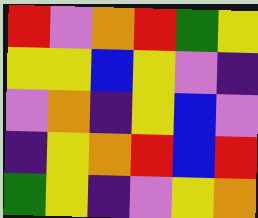[["red", "violet", "orange", "red", "green", "yellow"], ["yellow", "yellow", "blue", "yellow", "violet", "indigo"], ["violet", "orange", "indigo", "yellow", "blue", "violet"], ["indigo", "yellow", "orange", "red", "blue", "red"], ["green", "yellow", "indigo", "violet", "yellow", "orange"]]